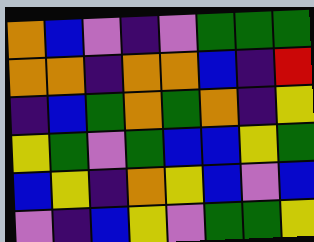[["orange", "blue", "violet", "indigo", "violet", "green", "green", "green"], ["orange", "orange", "indigo", "orange", "orange", "blue", "indigo", "red"], ["indigo", "blue", "green", "orange", "green", "orange", "indigo", "yellow"], ["yellow", "green", "violet", "green", "blue", "blue", "yellow", "green"], ["blue", "yellow", "indigo", "orange", "yellow", "blue", "violet", "blue"], ["violet", "indigo", "blue", "yellow", "violet", "green", "green", "yellow"]]